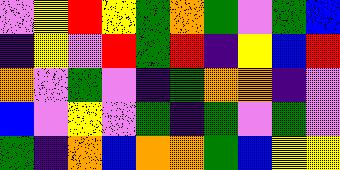[["violet", "yellow", "red", "yellow", "green", "orange", "green", "violet", "green", "blue"], ["indigo", "yellow", "violet", "red", "green", "red", "indigo", "yellow", "blue", "red"], ["orange", "violet", "green", "violet", "indigo", "green", "orange", "orange", "indigo", "violet"], ["blue", "violet", "yellow", "violet", "green", "indigo", "green", "violet", "green", "violet"], ["green", "indigo", "orange", "blue", "orange", "orange", "green", "blue", "yellow", "yellow"]]